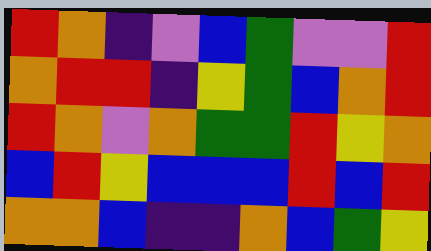[["red", "orange", "indigo", "violet", "blue", "green", "violet", "violet", "red"], ["orange", "red", "red", "indigo", "yellow", "green", "blue", "orange", "red"], ["red", "orange", "violet", "orange", "green", "green", "red", "yellow", "orange"], ["blue", "red", "yellow", "blue", "blue", "blue", "red", "blue", "red"], ["orange", "orange", "blue", "indigo", "indigo", "orange", "blue", "green", "yellow"]]